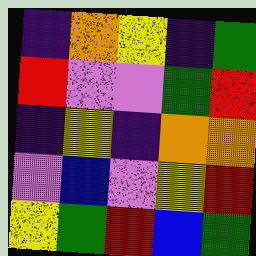[["indigo", "orange", "yellow", "indigo", "green"], ["red", "violet", "violet", "green", "red"], ["indigo", "yellow", "indigo", "orange", "orange"], ["violet", "blue", "violet", "yellow", "red"], ["yellow", "green", "red", "blue", "green"]]